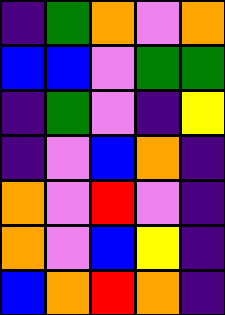[["indigo", "green", "orange", "violet", "orange"], ["blue", "blue", "violet", "green", "green"], ["indigo", "green", "violet", "indigo", "yellow"], ["indigo", "violet", "blue", "orange", "indigo"], ["orange", "violet", "red", "violet", "indigo"], ["orange", "violet", "blue", "yellow", "indigo"], ["blue", "orange", "red", "orange", "indigo"]]